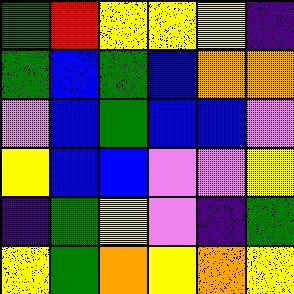[["green", "red", "yellow", "yellow", "yellow", "indigo"], ["green", "blue", "green", "blue", "orange", "orange"], ["violet", "blue", "green", "blue", "blue", "violet"], ["yellow", "blue", "blue", "violet", "violet", "yellow"], ["indigo", "green", "yellow", "violet", "indigo", "green"], ["yellow", "green", "orange", "yellow", "orange", "yellow"]]